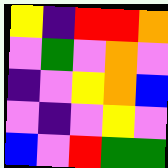[["yellow", "indigo", "red", "red", "orange"], ["violet", "green", "violet", "orange", "violet"], ["indigo", "violet", "yellow", "orange", "blue"], ["violet", "indigo", "violet", "yellow", "violet"], ["blue", "violet", "red", "green", "green"]]